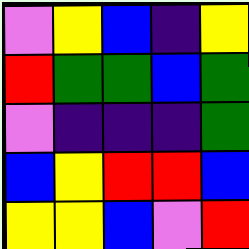[["violet", "yellow", "blue", "indigo", "yellow"], ["red", "green", "green", "blue", "green"], ["violet", "indigo", "indigo", "indigo", "green"], ["blue", "yellow", "red", "red", "blue"], ["yellow", "yellow", "blue", "violet", "red"]]